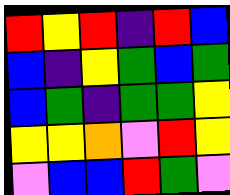[["red", "yellow", "red", "indigo", "red", "blue"], ["blue", "indigo", "yellow", "green", "blue", "green"], ["blue", "green", "indigo", "green", "green", "yellow"], ["yellow", "yellow", "orange", "violet", "red", "yellow"], ["violet", "blue", "blue", "red", "green", "violet"]]